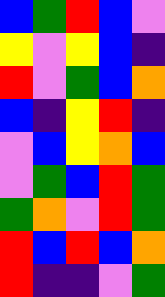[["blue", "green", "red", "blue", "violet"], ["yellow", "violet", "yellow", "blue", "indigo"], ["red", "violet", "green", "blue", "orange"], ["blue", "indigo", "yellow", "red", "indigo"], ["violet", "blue", "yellow", "orange", "blue"], ["violet", "green", "blue", "red", "green"], ["green", "orange", "violet", "red", "green"], ["red", "blue", "red", "blue", "orange"], ["red", "indigo", "indigo", "violet", "green"]]